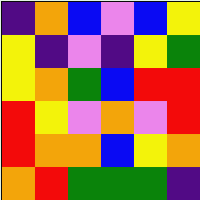[["indigo", "orange", "blue", "violet", "blue", "yellow"], ["yellow", "indigo", "violet", "indigo", "yellow", "green"], ["yellow", "orange", "green", "blue", "red", "red"], ["red", "yellow", "violet", "orange", "violet", "red"], ["red", "orange", "orange", "blue", "yellow", "orange"], ["orange", "red", "green", "green", "green", "indigo"]]